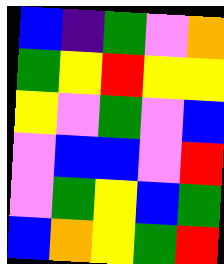[["blue", "indigo", "green", "violet", "orange"], ["green", "yellow", "red", "yellow", "yellow"], ["yellow", "violet", "green", "violet", "blue"], ["violet", "blue", "blue", "violet", "red"], ["violet", "green", "yellow", "blue", "green"], ["blue", "orange", "yellow", "green", "red"]]